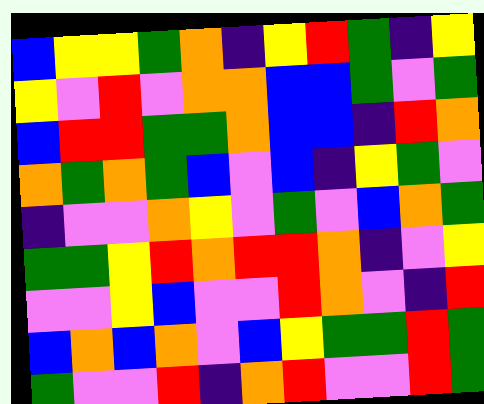[["blue", "yellow", "yellow", "green", "orange", "indigo", "yellow", "red", "green", "indigo", "yellow"], ["yellow", "violet", "red", "violet", "orange", "orange", "blue", "blue", "green", "violet", "green"], ["blue", "red", "red", "green", "green", "orange", "blue", "blue", "indigo", "red", "orange"], ["orange", "green", "orange", "green", "blue", "violet", "blue", "indigo", "yellow", "green", "violet"], ["indigo", "violet", "violet", "orange", "yellow", "violet", "green", "violet", "blue", "orange", "green"], ["green", "green", "yellow", "red", "orange", "red", "red", "orange", "indigo", "violet", "yellow"], ["violet", "violet", "yellow", "blue", "violet", "violet", "red", "orange", "violet", "indigo", "red"], ["blue", "orange", "blue", "orange", "violet", "blue", "yellow", "green", "green", "red", "green"], ["green", "violet", "violet", "red", "indigo", "orange", "red", "violet", "violet", "red", "green"]]